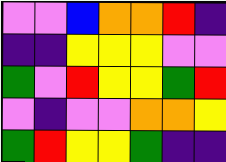[["violet", "violet", "blue", "orange", "orange", "red", "indigo"], ["indigo", "indigo", "yellow", "yellow", "yellow", "violet", "violet"], ["green", "violet", "red", "yellow", "yellow", "green", "red"], ["violet", "indigo", "violet", "violet", "orange", "orange", "yellow"], ["green", "red", "yellow", "yellow", "green", "indigo", "indigo"]]